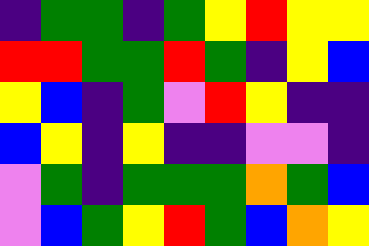[["indigo", "green", "green", "indigo", "green", "yellow", "red", "yellow", "yellow"], ["red", "red", "green", "green", "red", "green", "indigo", "yellow", "blue"], ["yellow", "blue", "indigo", "green", "violet", "red", "yellow", "indigo", "indigo"], ["blue", "yellow", "indigo", "yellow", "indigo", "indigo", "violet", "violet", "indigo"], ["violet", "green", "indigo", "green", "green", "green", "orange", "green", "blue"], ["violet", "blue", "green", "yellow", "red", "green", "blue", "orange", "yellow"]]